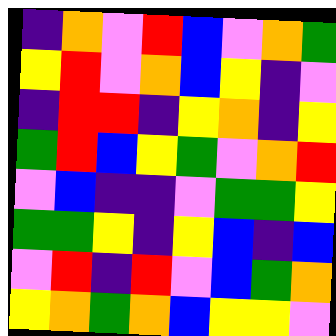[["indigo", "orange", "violet", "red", "blue", "violet", "orange", "green"], ["yellow", "red", "violet", "orange", "blue", "yellow", "indigo", "violet"], ["indigo", "red", "red", "indigo", "yellow", "orange", "indigo", "yellow"], ["green", "red", "blue", "yellow", "green", "violet", "orange", "red"], ["violet", "blue", "indigo", "indigo", "violet", "green", "green", "yellow"], ["green", "green", "yellow", "indigo", "yellow", "blue", "indigo", "blue"], ["violet", "red", "indigo", "red", "violet", "blue", "green", "orange"], ["yellow", "orange", "green", "orange", "blue", "yellow", "yellow", "violet"]]